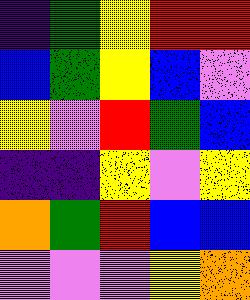[["indigo", "green", "yellow", "red", "red"], ["blue", "green", "yellow", "blue", "violet"], ["yellow", "violet", "red", "green", "blue"], ["indigo", "indigo", "yellow", "violet", "yellow"], ["orange", "green", "red", "blue", "blue"], ["violet", "violet", "violet", "yellow", "orange"]]